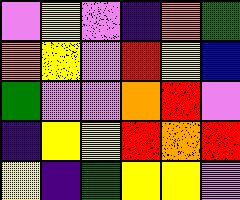[["violet", "yellow", "violet", "indigo", "orange", "green"], ["orange", "yellow", "violet", "red", "yellow", "blue"], ["green", "violet", "violet", "orange", "red", "violet"], ["indigo", "yellow", "yellow", "red", "orange", "red"], ["yellow", "indigo", "green", "yellow", "yellow", "violet"]]